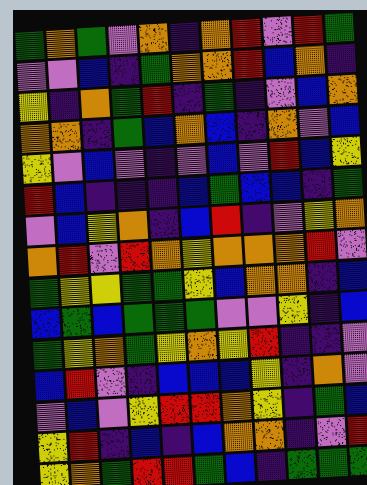[["green", "orange", "green", "violet", "orange", "indigo", "orange", "red", "violet", "red", "green"], ["violet", "violet", "blue", "indigo", "green", "orange", "orange", "red", "blue", "orange", "indigo"], ["yellow", "indigo", "orange", "green", "red", "indigo", "green", "indigo", "violet", "blue", "orange"], ["orange", "orange", "indigo", "green", "blue", "orange", "blue", "indigo", "orange", "violet", "blue"], ["yellow", "violet", "blue", "violet", "indigo", "violet", "blue", "violet", "red", "blue", "yellow"], ["red", "blue", "indigo", "indigo", "indigo", "blue", "green", "blue", "blue", "indigo", "green"], ["violet", "blue", "yellow", "orange", "indigo", "blue", "red", "indigo", "violet", "yellow", "orange"], ["orange", "red", "violet", "red", "orange", "yellow", "orange", "orange", "orange", "red", "violet"], ["green", "yellow", "yellow", "green", "green", "yellow", "blue", "orange", "orange", "indigo", "blue"], ["blue", "green", "blue", "green", "green", "green", "violet", "violet", "yellow", "indigo", "blue"], ["green", "yellow", "orange", "green", "yellow", "orange", "yellow", "red", "indigo", "indigo", "violet"], ["blue", "red", "violet", "indigo", "blue", "blue", "blue", "yellow", "indigo", "orange", "violet"], ["violet", "blue", "violet", "yellow", "red", "red", "orange", "yellow", "indigo", "green", "blue"], ["yellow", "red", "indigo", "blue", "indigo", "blue", "orange", "orange", "indigo", "violet", "red"], ["yellow", "orange", "green", "red", "red", "green", "blue", "indigo", "green", "green", "green"]]